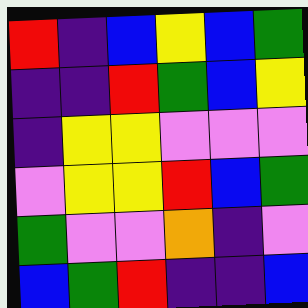[["red", "indigo", "blue", "yellow", "blue", "green"], ["indigo", "indigo", "red", "green", "blue", "yellow"], ["indigo", "yellow", "yellow", "violet", "violet", "violet"], ["violet", "yellow", "yellow", "red", "blue", "green"], ["green", "violet", "violet", "orange", "indigo", "violet"], ["blue", "green", "red", "indigo", "indigo", "blue"]]